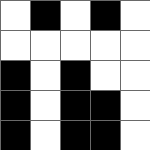[["white", "black", "white", "black", "white"], ["white", "white", "white", "white", "white"], ["black", "white", "black", "white", "white"], ["black", "white", "black", "black", "white"], ["black", "white", "black", "black", "white"]]